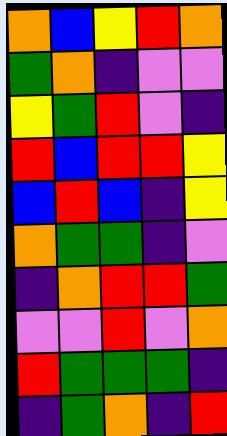[["orange", "blue", "yellow", "red", "orange"], ["green", "orange", "indigo", "violet", "violet"], ["yellow", "green", "red", "violet", "indigo"], ["red", "blue", "red", "red", "yellow"], ["blue", "red", "blue", "indigo", "yellow"], ["orange", "green", "green", "indigo", "violet"], ["indigo", "orange", "red", "red", "green"], ["violet", "violet", "red", "violet", "orange"], ["red", "green", "green", "green", "indigo"], ["indigo", "green", "orange", "indigo", "red"]]